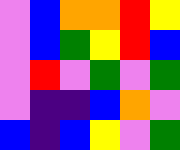[["violet", "blue", "orange", "orange", "red", "yellow"], ["violet", "blue", "green", "yellow", "red", "blue"], ["violet", "red", "violet", "green", "violet", "green"], ["violet", "indigo", "indigo", "blue", "orange", "violet"], ["blue", "indigo", "blue", "yellow", "violet", "green"]]